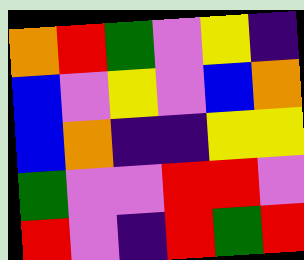[["orange", "red", "green", "violet", "yellow", "indigo"], ["blue", "violet", "yellow", "violet", "blue", "orange"], ["blue", "orange", "indigo", "indigo", "yellow", "yellow"], ["green", "violet", "violet", "red", "red", "violet"], ["red", "violet", "indigo", "red", "green", "red"]]